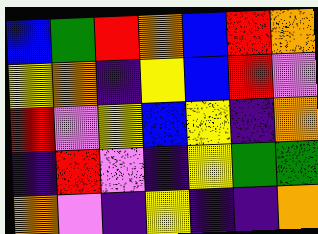[["blue", "green", "red", "orange", "blue", "red", "orange"], ["yellow", "orange", "indigo", "yellow", "blue", "red", "violet"], ["red", "violet", "yellow", "blue", "yellow", "indigo", "orange"], ["indigo", "red", "violet", "indigo", "yellow", "green", "green"], ["orange", "violet", "indigo", "yellow", "indigo", "indigo", "orange"]]